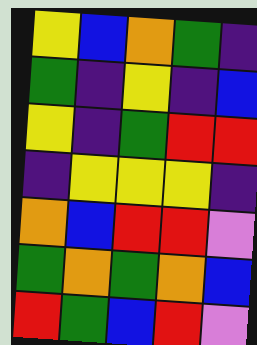[["yellow", "blue", "orange", "green", "indigo"], ["green", "indigo", "yellow", "indigo", "blue"], ["yellow", "indigo", "green", "red", "red"], ["indigo", "yellow", "yellow", "yellow", "indigo"], ["orange", "blue", "red", "red", "violet"], ["green", "orange", "green", "orange", "blue"], ["red", "green", "blue", "red", "violet"]]